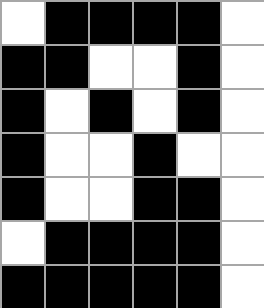[["white", "black", "black", "black", "black", "white"], ["black", "black", "white", "white", "black", "white"], ["black", "white", "black", "white", "black", "white"], ["black", "white", "white", "black", "white", "white"], ["black", "white", "white", "black", "black", "white"], ["white", "black", "black", "black", "black", "white"], ["black", "black", "black", "black", "black", "white"]]